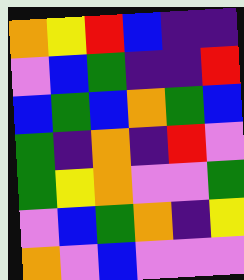[["orange", "yellow", "red", "blue", "indigo", "indigo"], ["violet", "blue", "green", "indigo", "indigo", "red"], ["blue", "green", "blue", "orange", "green", "blue"], ["green", "indigo", "orange", "indigo", "red", "violet"], ["green", "yellow", "orange", "violet", "violet", "green"], ["violet", "blue", "green", "orange", "indigo", "yellow"], ["orange", "violet", "blue", "violet", "violet", "violet"]]